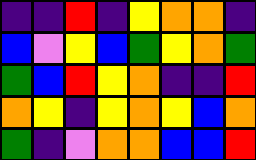[["indigo", "indigo", "red", "indigo", "yellow", "orange", "orange", "indigo"], ["blue", "violet", "yellow", "blue", "green", "yellow", "orange", "green"], ["green", "blue", "red", "yellow", "orange", "indigo", "indigo", "red"], ["orange", "yellow", "indigo", "yellow", "orange", "yellow", "blue", "orange"], ["green", "indigo", "violet", "orange", "orange", "blue", "blue", "red"]]